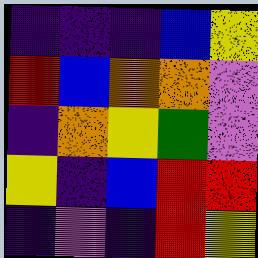[["indigo", "indigo", "indigo", "blue", "yellow"], ["red", "blue", "orange", "orange", "violet"], ["indigo", "orange", "yellow", "green", "violet"], ["yellow", "indigo", "blue", "red", "red"], ["indigo", "violet", "indigo", "red", "yellow"]]